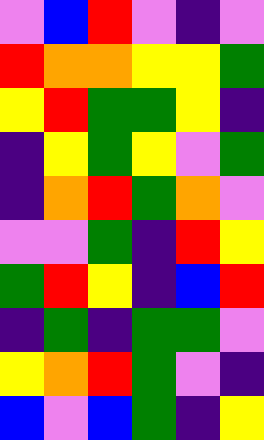[["violet", "blue", "red", "violet", "indigo", "violet"], ["red", "orange", "orange", "yellow", "yellow", "green"], ["yellow", "red", "green", "green", "yellow", "indigo"], ["indigo", "yellow", "green", "yellow", "violet", "green"], ["indigo", "orange", "red", "green", "orange", "violet"], ["violet", "violet", "green", "indigo", "red", "yellow"], ["green", "red", "yellow", "indigo", "blue", "red"], ["indigo", "green", "indigo", "green", "green", "violet"], ["yellow", "orange", "red", "green", "violet", "indigo"], ["blue", "violet", "blue", "green", "indigo", "yellow"]]